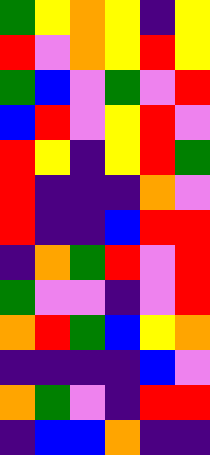[["green", "yellow", "orange", "yellow", "indigo", "yellow"], ["red", "violet", "orange", "yellow", "red", "yellow"], ["green", "blue", "violet", "green", "violet", "red"], ["blue", "red", "violet", "yellow", "red", "violet"], ["red", "yellow", "indigo", "yellow", "red", "green"], ["red", "indigo", "indigo", "indigo", "orange", "violet"], ["red", "indigo", "indigo", "blue", "red", "red"], ["indigo", "orange", "green", "red", "violet", "red"], ["green", "violet", "violet", "indigo", "violet", "red"], ["orange", "red", "green", "blue", "yellow", "orange"], ["indigo", "indigo", "indigo", "indigo", "blue", "violet"], ["orange", "green", "violet", "indigo", "red", "red"], ["indigo", "blue", "blue", "orange", "indigo", "indigo"]]